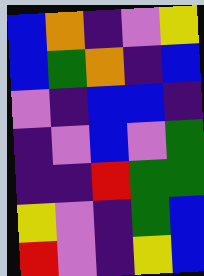[["blue", "orange", "indigo", "violet", "yellow"], ["blue", "green", "orange", "indigo", "blue"], ["violet", "indigo", "blue", "blue", "indigo"], ["indigo", "violet", "blue", "violet", "green"], ["indigo", "indigo", "red", "green", "green"], ["yellow", "violet", "indigo", "green", "blue"], ["red", "violet", "indigo", "yellow", "blue"]]